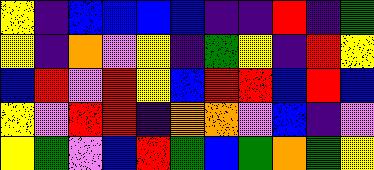[["yellow", "indigo", "blue", "blue", "blue", "blue", "indigo", "indigo", "red", "indigo", "green"], ["yellow", "indigo", "orange", "violet", "yellow", "indigo", "green", "yellow", "indigo", "red", "yellow"], ["blue", "red", "violet", "red", "yellow", "blue", "red", "red", "blue", "red", "blue"], ["yellow", "violet", "red", "red", "indigo", "orange", "orange", "violet", "blue", "indigo", "violet"], ["yellow", "green", "violet", "blue", "red", "green", "blue", "green", "orange", "green", "yellow"]]